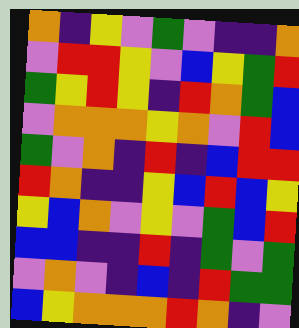[["orange", "indigo", "yellow", "violet", "green", "violet", "indigo", "indigo", "orange"], ["violet", "red", "red", "yellow", "violet", "blue", "yellow", "green", "red"], ["green", "yellow", "red", "yellow", "indigo", "red", "orange", "green", "blue"], ["violet", "orange", "orange", "orange", "yellow", "orange", "violet", "red", "blue"], ["green", "violet", "orange", "indigo", "red", "indigo", "blue", "red", "red"], ["red", "orange", "indigo", "indigo", "yellow", "blue", "red", "blue", "yellow"], ["yellow", "blue", "orange", "violet", "yellow", "violet", "green", "blue", "red"], ["blue", "blue", "indigo", "indigo", "red", "indigo", "green", "violet", "green"], ["violet", "orange", "violet", "indigo", "blue", "indigo", "red", "green", "green"], ["blue", "yellow", "orange", "orange", "orange", "red", "orange", "indigo", "violet"]]